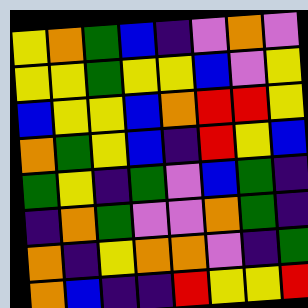[["yellow", "orange", "green", "blue", "indigo", "violet", "orange", "violet"], ["yellow", "yellow", "green", "yellow", "yellow", "blue", "violet", "yellow"], ["blue", "yellow", "yellow", "blue", "orange", "red", "red", "yellow"], ["orange", "green", "yellow", "blue", "indigo", "red", "yellow", "blue"], ["green", "yellow", "indigo", "green", "violet", "blue", "green", "indigo"], ["indigo", "orange", "green", "violet", "violet", "orange", "green", "indigo"], ["orange", "indigo", "yellow", "orange", "orange", "violet", "indigo", "green"], ["orange", "blue", "indigo", "indigo", "red", "yellow", "yellow", "red"]]